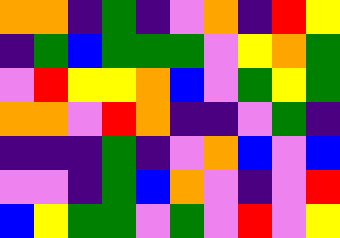[["orange", "orange", "indigo", "green", "indigo", "violet", "orange", "indigo", "red", "yellow"], ["indigo", "green", "blue", "green", "green", "green", "violet", "yellow", "orange", "green"], ["violet", "red", "yellow", "yellow", "orange", "blue", "violet", "green", "yellow", "green"], ["orange", "orange", "violet", "red", "orange", "indigo", "indigo", "violet", "green", "indigo"], ["indigo", "indigo", "indigo", "green", "indigo", "violet", "orange", "blue", "violet", "blue"], ["violet", "violet", "indigo", "green", "blue", "orange", "violet", "indigo", "violet", "red"], ["blue", "yellow", "green", "green", "violet", "green", "violet", "red", "violet", "yellow"]]